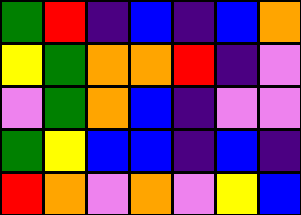[["green", "red", "indigo", "blue", "indigo", "blue", "orange"], ["yellow", "green", "orange", "orange", "red", "indigo", "violet"], ["violet", "green", "orange", "blue", "indigo", "violet", "violet"], ["green", "yellow", "blue", "blue", "indigo", "blue", "indigo"], ["red", "orange", "violet", "orange", "violet", "yellow", "blue"]]